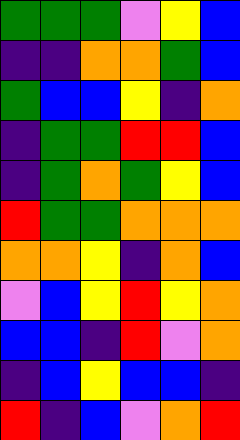[["green", "green", "green", "violet", "yellow", "blue"], ["indigo", "indigo", "orange", "orange", "green", "blue"], ["green", "blue", "blue", "yellow", "indigo", "orange"], ["indigo", "green", "green", "red", "red", "blue"], ["indigo", "green", "orange", "green", "yellow", "blue"], ["red", "green", "green", "orange", "orange", "orange"], ["orange", "orange", "yellow", "indigo", "orange", "blue"], ["violet", "blue", "yellow", "red", "yellow", "orange"], ["blue", "blue", "indigo", "red", "violet", "orange"], ["indigo", "blue", "yellow", "blue", "blue", "indigo"], ["red", "indigo", "blue", "violet", "orange", "red"]]